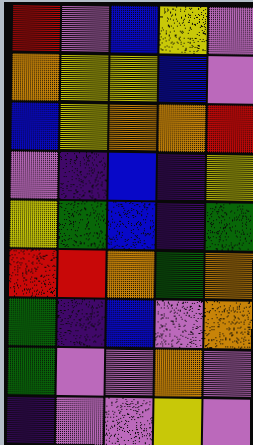[["red", "violet", "blue", "yellow", "violet"], ["orange", "yellow", "yellow", "blue", "violet"], ["blue", "yellow", "orange", "orange", "red"], ["violet", "indigo", "blue", "indigo", "yellow"], ["yellow", "green", "blue", "indigo", "green"], ["red", "red", "orange", "green", "orange"], ["green", "indigo", "blue", "violet", "orange"], ["green", "violet", "violet", "orange", "violet"], ["indigo", "violet", "violet", "yellow", "violet"]]